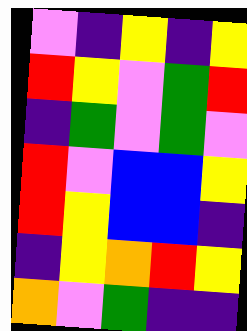[["violet", "indigo", "yellow", "indigo", "yellow"], ["red", "yellow", "violet", "green", "red"], ["indigo", "green", "violet", "green", "violet"], ["red", "violet", "blue", "blue", "yellow"], ["red", "yellow", "blue", "blue", "indigo"], ["indigo", "yellow", "orange", "red", "yellow"], ["orange", "violet", "green", "indigo", "indigo"]]